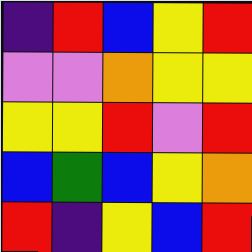[["indigo", "red", "blue", "yellow", "red"], ["violet", "violet", "orange", "yellow", "yellow"], ["yellow", "yellow", "red", "violet", "red"], ["blue", "green", "blue", "yellow", "orange"], ["red", "indigo", "yellow", "blue", "red"]]